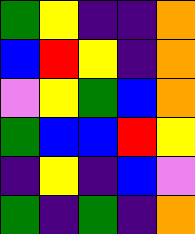[["green", "yellow", "indigo", "indigo", "orange"], ["blue", "red", "yellow", "indigo", "orange"], ["violet", "yellow", "green", "blue", "orange"], ["green", "blue", "blue", "red", "yellow"], ["indigo", "yellow", "indigo", "blue", "violet"], ["green", "indigo", "green", "indigo", "orange"]]